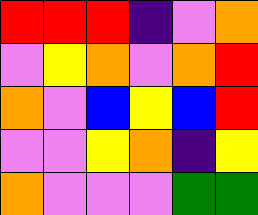[["red", "red", "red", "indigo", "violet", "orange"], ["violet", "yellow", "orange", "violet", "orange", "red"], ["orange", "violet", "blue", "yellow", "blue", "red"], ["violet", "violet", "yellow", "orange", "indigo", "yellow"], ["orange", "violet", "violet", "violet", "green", "green"]]